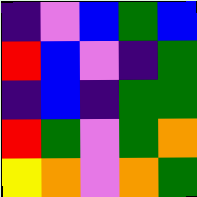[["indigo", "violet", "blue", "green", "blue"], ["red", "blue", "violet", "indigo", "green"], ["indigo", "blue", "indigo", "green", "green"], ["red", "green", "violet", "green", "orange"], ["yellow", "orange", "violet", "orange", "green"]]